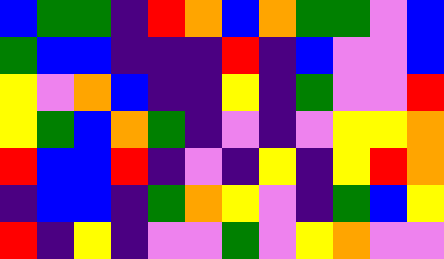[["blue", "green", "green", "indigo", "red", "orange", "blue", "orange", "green", "green", "violet", "blue"], ["green", "blue", "blue", "indigo", "indigo", "indigo", "red", "indigo", "blue", "violet", "violet", "blue"], ["yellow", "violet", "orange", "blue", "indigo", "indigo", "yellow", "indigo", "green", "violet", "violet", "red"], ["yellow", "green", "blue", "orange", "green", "indigo", "violet", "indigo", "violet", "yellow", "yellow", "orange"], ["red", "blue", "blue", "red", "indigo", "violet", "indigo", "yellow", "indigo", "yellow", "red", "orange"], ["indigo", "blue", "blue", "indigo", "green", "orange", "yellow", "violet", "indigo", "green", "blue", "yellow"], ["red", "indigo", "yellow", "indigo", "violet", "violet", "green", "violet", "yellow", "orange", "violet", "violet"]]